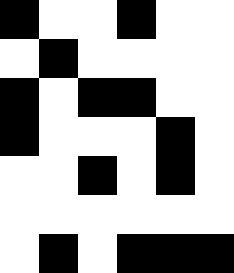[["black", "white", "white", "black", "white", "white"], ["white", "black", "white", "white", "white", "white"], ["black", "white", "black", "black", "white", "white"], ["black", "white", "white", "white", "black", "white"], ["white", "white", "black", "white", "black", "white"], ["white", "white", "white", "white", "white", "white"], ["white", "black", "white", "black", "black", "black"]]